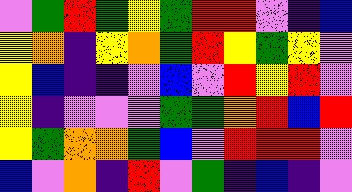[["violet", "green", "red", "green", "yellow", "green", "red", "red", "violet", "indigo", "blue"], ["yellow", "orange", "indigo", "yellow", "orange", "green", "red", "yellow", "green", "yellow", "violet"], ["yellow", "blue", "indigo", "indigo", "violet", "blue", "violet", "red", "yellow", "red", "violet"], ["yellow", "indigo", "violet", "violet", "violet", "green", "green", "orange", "red", "blue", "red"], ["yellow", "green", "orange", "orange", "green", "blue", "violet", "red", "red", "red", "violet"], ["blue", "violet", "orange", "indigo", "red", "violet", "green", "indigo", "blue", "indigo", "violet"]]